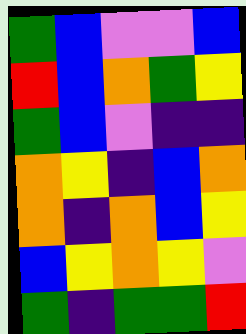[["green", "blue", "violet", "violet", "blue"], ["red", "blue", "orange", "green", "yellow"], ["green", "blue", "violet", "indigo", "indigo"], ["orange", "yellow", "indigo", "blue", "orange"], ["orange", "indigo", "orange", "blue", "yellow"], ["blue", "yellow", "orange", "yellow", "violet"], ["green", "indigo", "green", "green", "red"]]